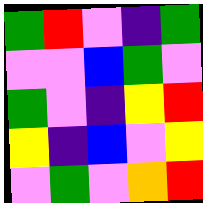[["green", "red", "violet", "indigo", "green"], ["violet", "violet", "blue", "green", "violet"], ["green", "violet", "indigo", "yellow", "red"], ["yellow", "indigo", "blue", "violet", "yellow"], ["violet", "green", "violet", "orange", "red"]]